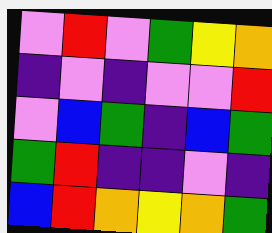[["violet", "red", "violet", "green", "yellow", "orange"], ["indigo", "violet", "indigo", "violet", "violet", "red"], ["violet", "blue", "green", "indigo", "blue", "green"], ["green", "red", "indigo", "indigo", "violet", "indigo"], ["blue", "red", "orange", "yellow", "orange", "green"]]